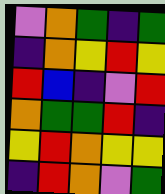[["violet", "orange", "green", "indigo", "green"], ["indigo", "orange", "yellow", "red", "yellow"], ["red", "blue", "indigo", "violet", "red"], ["orange", "green", "green", "red", "indigo"], ["yellow", "red", "orange", "yellow", "yellow"], ["indigo", "red", "orange", "violet", "green"]]